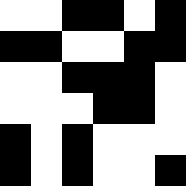[["white", "white", "black", "black", "white", "black"], ["black", "black", "white", "white", "black", "black"], ["white", "white", "black", "black", "black", "white"], ["white", "white", "white", "black", "black", "white"], ["black", "white", "black", "white", "white", "white"], ["black", "white", "black", "white", "white", "black"]]